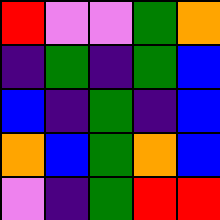[["red", "violet", "violet", "green", "orange"], ["indigo", "green", "indigo", "green", "blue"], ["blue", "indigo", "green", "indigo", "blue"], ["orange", "blue", "green", "orange", "blue"], ["violet", "indigo", "green", "red", "red"]]